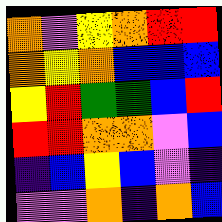[["orange", "violet", "yellow", "orange", "red", "red"], ["orange", "yellow", "orange", "blue", "blue", "blue"], ["yellow", "red", "green", "green", "blue", "red"], ["red", "red", "orange", "orange", "violet", "blue"], ["indigo", "blue", "yellow", "blue", "violet", "indigo"], ["violet", "violet", "orange", "indigo", "orange", "blue"]]